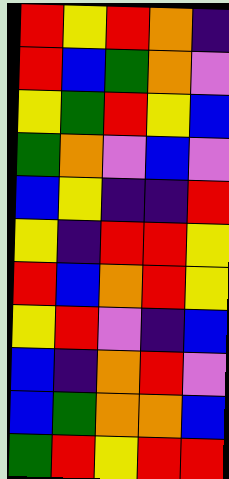[["red", "yellow", "red", "orange", "indigo"], ["red", "blue", "green", "orange", "violet"], ["yellow", "green", "red", "yellow", "blue"], ["green", "orange", "violet", "blue", "violet"], ["blue", "yellow", "indigo", "indigo", "red"], ["yellow", "indigo", "red", "red", "yellow"], ["red", "blue", "orange", "red", "yellow"], ["yellow", "red", "violet", "indigo", "blue"], ["blue", "indigo", "orange", "red", "violet"], ["blue", "green", "orange", "orange", "blue"], ["green", "red", "yellow", "red", "red"]]